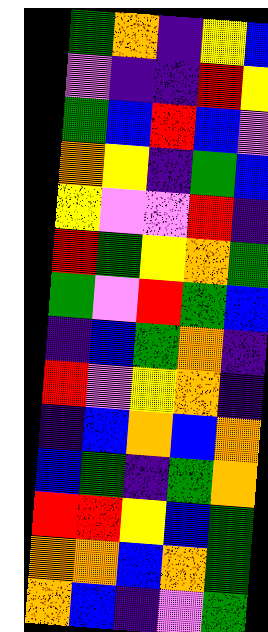[["green", "orange", "indigo", "yellow", "blue"], ["violet", "indigo", "indigo", "red", "yellow"], ["green", "blue", "red", "blue", "violet"], ["orange", "yellow", "indigo", "green", "blue"], ["yellow", "violet", "violet", "red", "indigo"], ["red", "green", "yellow", "orange", "green"], ["green", "violet", "red", "green", "blue"], ["indigo", "blue", "green", "orange", "indigo"], ["red", "violet", "yellow", "orange", "indigo"], ["indigo", "blue", "orange", "blue", "orange"], ["blue", "green", "indigo", "green", "orange"], ["red", "red", "yellow", "blue", "green"], ["orange", "orange", "blue", "orange", "green"], ["orange", "blue", "indigo", "violet", "green"]]